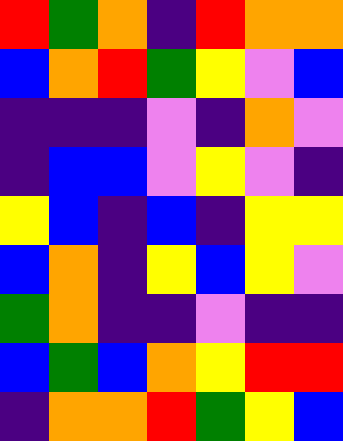[["red", "green", "orange", "indigo", "red", "orange", "orange"], ["blue", "orange", "red", "green", "yellow", "violet", "blue"], ["indigo", "indigo", "indigo", "violet", "indigo", "orange", "violet"], ["indigo", "blue", "blue", "violet", "yellow", "violet", "indigo"], ["yellow", "blue", "indigo", "blue", "indigo", "yellow", "yellow"], ["blue", "orange", "indigo", "yellow", "blue", "yellow", "violet"], ["green", "orange", "indigo", "indigo", "violet", "indigo", "indigo"], ["blue", "green", "blue", "orange", "yellow", "red", "red"], ["indigo", "orange", "orange", "red", "green", "yellow", "blue"]]